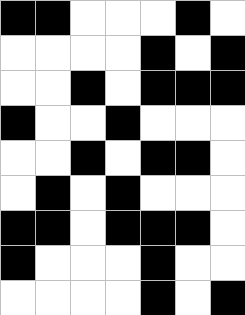[["black", "black", "white", "white", "white", "black", "white"], ["white", "white", "white", "white", "black", "white", "black"], ["white", "white", "black", "white", "black", "black", "black"], ["black", "white", "white", "black", "white", "white", "white"], ["white", "white", "black", "white", "black", "black", "white"], ["white", "black", "white", "black", "white", "white", "white"], ["black", "black", "white", "black", "black", "black", "white"], ["black", "white", "white", "white", "black", "white", "white"], ["white", "white", "white", "white", "black", "white", "black"]]